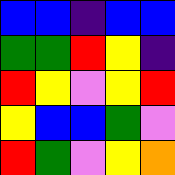[["blue", "blue", "indigo", "blue", "blue"], ["green", "green", "red", "yellow", "indigo"], ["red", "yellow", "violet", "yellow", "red"], ["yellow", "blue", "blue", "green", "violet"], ["red", "green", "violet", "yellow", "orange"]]